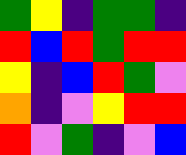[["green", "yellow", "indigo", "green", "green", "indigo"], ["red", "blue", "red", "green", "red", "red"], ["yellow", "indigo", "blue", "red", "green", "violet"], ["orange", "indigo", "violet", "yellow", "red", "red"], ["red", "violet", "green", "indigo", "violet", "blue"]]